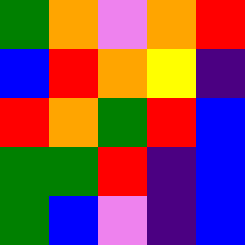[["green", "orange", "violet", "orange", "red"], ["blue", "red", "orange", "yellow", "indigo"], ["red", "orange", "green", "red", "blue"], ["green", "green", "red", "indigo", "blue"], ["green", "blue", "violet", "indigo", "blue"]]